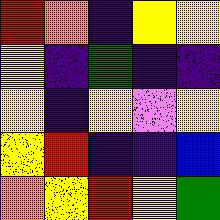[["red", "orange", "indigo", "yellow", "yellow"], ["yellow", "indigo", "green", "indigo", "indigo"], ["yellow", "indigo", "yellow", "violet", "yellow"], ["yellow", "red", "indigo", "indigo", "blue"], ["orange", "yellow", "red", "yellow", "green"]]